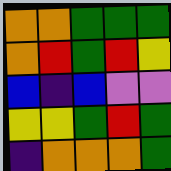[["orange", "orange", "green", "green", "green"], ["orange", "red", "green", "red", "yellow"], ["blue", "indigo", "blue", "violet", "violet"], ["yellow", "yellow", "green", "red", "green"], ["indigo", "orange", "orange", "orange", "green"]]